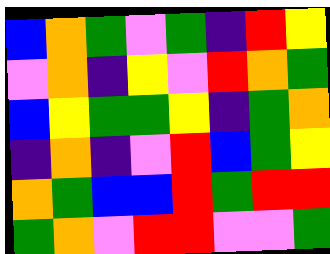[["blue", "orange", "green", "violet", "green", "indigo", "red", "yellow"], ["violet", "orange", "indigo", "yellow", "violet", "red", "orange", "green"], ["blue", "yellow", "green", "green", "yellow", "indigo", "green", "orange"], ["indigo", "orange", "indigo", "violet", "red", "blue", "green", "yellow"], ["orange", "green", "blue", "blue", "red", "green", "red", "red"], ["green", "orange", "violet", "red", "red", "violet", "violet", "green"]]